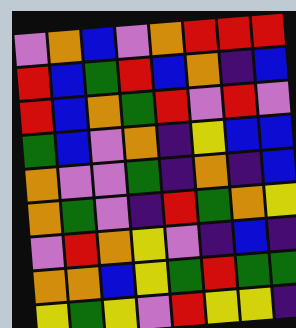[["violet", "orange", "blue", "violet", "orange", "red", "red", "red"], ["red", "blue", "green", "red", "blue", "orange", "indigo", "blue"], ["red", "blue", "orange", "green", "red", "violet", "red", "violet"], ["green", "blue", "violet", "orange", "indigo", "yellow", "blue", "blue"], ["orange", "violet", "violet", "green", "indigo", "orange", "indigo", "blue"], ["orange", "green", "violet", "indigo", "red", "green", "orange", "yellow"], ["violet", "red", "orange", "yellow", "violet", "indigo", "blue", "indigo"], ["orange", "orange", "blue", "yellow", "green", "red", "green", "green"], ["yellow", "green", "yellow", "violet", "red", "yellow", "yellow", "indigo"]]